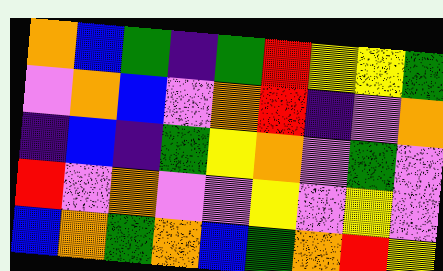[["orange", "blue", "green", "indigo", "green", "red", "yellow", "yellow", "green"], ["violet", "orange", "blue", "violet", "orange", "red", "indigo", "violet", "orange"], ["indigo", "blue", "indigo", "green", "yellow", "orange", "violet", "green", "violet"], ["red", "violet", "orange", "violet", "violet", "yellow", "violet", "yellow", "violet"], ["blue", "orange", "green", "orange", "blue", "green", "orange", "red", "yellow"]]